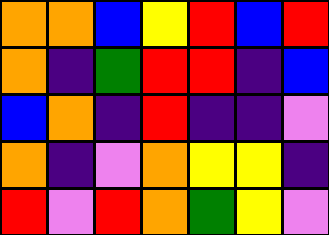[["orange", "orange", "blue", "yellow", "red", "blue", "red"], ["orange", "indigo", "green", "red", "red", "indigo", "blue"], ["blue", "orange", "indigo", "red", "indigo", "indigo", "violet"], ["orange", "indigo", "violet", "orange", "yellow", "yellow", "indigo"], ["red", "violet", "red", "orange", "green", "yellow", "violet"]]